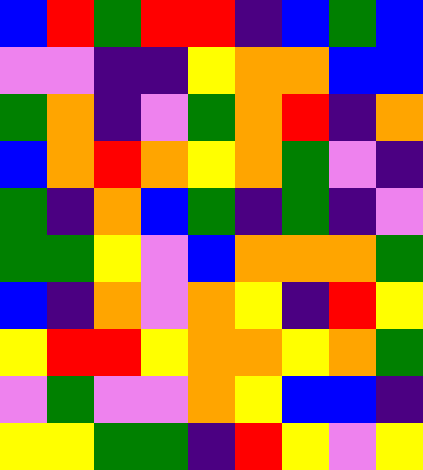[["blue", "red", "green", "red", "red", "indigo", "blue", "green", "blue"], ["violet", "violet", "indigo", "indigo", "yellow", "orange", "orange", "blue", "blue"], ["green", "orange", "indigo", "violet", "green", "orange", "red", "indigo", "orange"], ["blue", "orange", "red", "orange", "yellow", "orange", "green", "violet", "indigo"], ["green", "indigo", "orange", "blue", "green", "indigo", "green", "indigo", "violet"], ["green", "green", "yellow", "violet", "blue", "orange", "orange", "orange", "green"], ["blue", "indigo", "orange", "violet", "orange", "yellow", "indigo", "red", "yellow"], ["yellow", "red", "red", "yellow", "orange", "orange", "yellow", "orange", "green"], ["violet", "green", "violet", "violet", "orange", "yellow", "blue", "blue", "indigo"], ["yellow", "yellow", "green", "green", "indigo", "red", "yellow", "violet", "yellow"]]